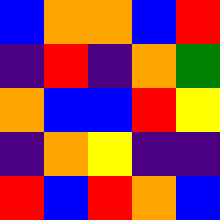[["blue", "orange", "orange", "blue", "red"], ["indigo", "red", "indigo", "orange", "green"], ["orange", "blue", "blue", "red", "yellow"], ["indigo", "orange", "yellow", "indigo", "indigo"], ["red", "blue", "red", "orange", "blue"]]